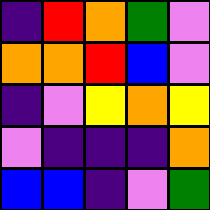[["indigo", "red", "orange", "green", "violet"], ["orange", "orange", "red", "blue", "violet"], ["indigo", "violet", "yellow", "orange", "yellow"], ["violet", "indigo", "indigo", "indigo", "orange"], ["blue", "blue", "indigo", "violet", "green"]]